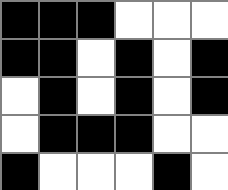[["black", "black", "black", "white", "white", "white"], ["black", "black", "white", "black", "white", "black"], ["white", "black", "white", "black", "white", "black"], ["white", "black", "black", "black", "white", "white"], ["black", "white", "white", "white", "black", "white"]]